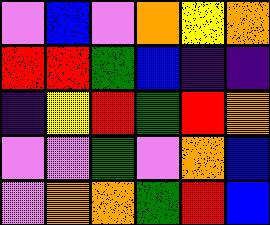[["violet", "blue", "violet", "orange", "yellow", "orange"], ["red", "red", "green", "blue", "indigo", "indigo"], ["indigo", "yellow", "red", "green", "red", "orange"], ["violet", "violet", "green", "violet", "orange", "blue"], ["violet", "orange", "orange", "green", "red", "blue"]]